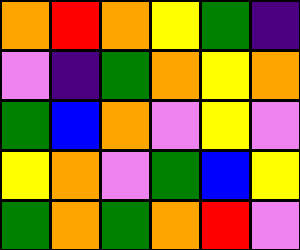[["orange", "red", "orange", "yellow", "green", "indigo"], ["violet", "indigo", "green", "orange", "yellow", "orange"], ["green", "blue", "orange", "violet", "yellow", "violet"], ["yellow", "orange", "violet", "green", "blue", "yellow"], ["green", "orange", "green", "orange", "red", "violet"]]